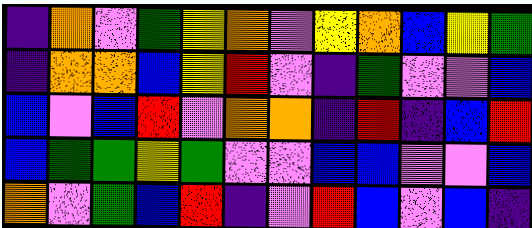[["indigo", "orange", "violet", "green", "yellow", "orange", "violet", "yellow", "orange", "blue", "yellow", "green"], ["indigo", "orange", "orange", "blue", "yellow", "red", "violet", "indigo", "green", "violet", "violet", "blue"], ["blue", "violet", "blue", "red", "violet", "orange", "orange", "indigo", "red", "indigo", "blue", "red"], ["blue", "green", "green", "yellow", "green", "violet", "violet", "blue", "blue", "violet", "violet", "blue"], ["orange", "violet", "green", "blue", "red", "indigo", "violet", "red", "blue", "violet", "blue", "indigo"]]